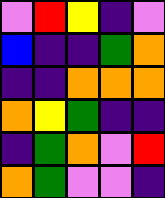[["violet", "red", "yellow", "indigo", "violet"], ["blue", "indigo", "indigo", "green", "orange"], ["indigo", "indigo", "orange", "orange", "orange"], ["orange", "yellow", "green", "indigo", "indigo"], ["indigo", "green", "orange", "violet", "red"], ["orange", "green", "violet", "violet", "indigo"]]